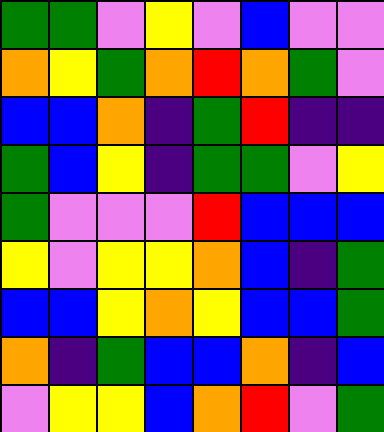[["green", "green", "violet", "yellow", "violet", "blue", "violet", "violet"], ["orange", "yellow", "green", "orange", "red", "orange", "green", "violet"], ["blue", "blue", "orange", "indigo", "green", "red", "indigo", "indigo"], ["green", "blue", "yellow", "indigo", "green", "green", "violet", "yellow"], ["green", "violet", "violet", "violet", "red", "blue", "blue", "blue"], ["yellow", "violet", "yellow", "yellow", "orange", "blue", "indigo", "green"], ["blue", "blue", "yellow", "orange", "yellow", "blue", "blue", "green"], ["orange", "indigo", "green", "blue", "blue", "orange", "indigo", "blue"], ["violet", "yellow", "yellow", "blue", "orange", "red", "violet", "green"]]